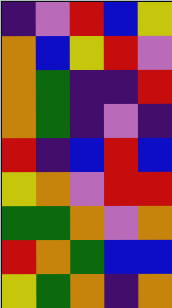[["indigo", "violet", "red", "blue", "yellow"], ["orange", "blue", "yellow", "red", "violet"], ["orange", "green", "indigo", "indigo", "red"], ["orange", "green", "indigo", "violet", "indigo"], ["red", "indigo", "blue", "red", "blue"], ["yellow", "orange", "violet", "red", "red"], ["green", "green", "orange", "violet", "orange"], ["red", "orange", "green", "blue", "blue"], ["yellow", "green", "orange", "indigo", "orange"]]